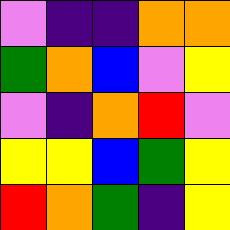[["violet", "indigo", "indigo", "orange", "orange"], ["green", "orange", "blue", "violet", "yellow"], ["violet", "indigo", "orange", "red", "violet"], ["yellow", "yellow", "blue", "green", "yellow"], ["red", "orange", "green", "indigo", "yellow"]]